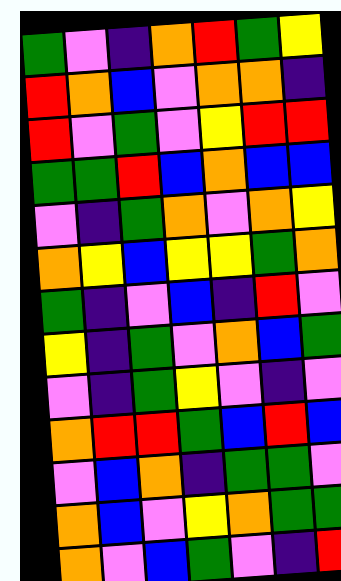[["green", "violet", "indigo", "orange", "red", "green", "yellow"], ["red", "orange", "blue", "violet", "orange", "orange", "indigo"], ["red", "violet", "green", "violet", "yellow", "red", "red"], ["green", "green", "red", "blue", "orange", "blue", "blue"], ["violet", "indigo", "green", "orange", "violet", "orange", "yellow"], ["orange", "yellow", "blue", "yellow", "yellow", "green", "orange"], ["green", "indigo", "violet", "blue", "indigo", "red", "violet"], ["yellow", "indigo", "green", "violet", "orange", "blue", "green"], ["violet", "indigo", "green", "yellow", "violet", "indigo", "violet"], ["orange", "red", "red", "green", "blue", "red", "blue"], ["violet", "blue", "orange", "indigo", "green", "green", "violet"], ["orange", "blue", "violet", "yellow", "orange", "green", "green"], ["orange", "violet", "blue", "green", "violet", "indigo", "red"]]